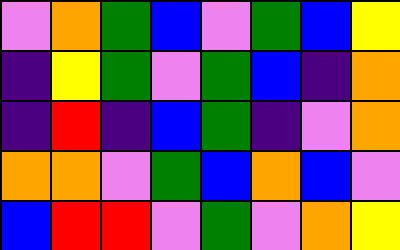[["violet", "orange", "green", "blue", "violet", "green", "blue", "yellow"], ["indigo", "yellow", "green", "violet", "green", "blue", "indigo", "orange"], ["indigo", "red", "indigo", "blue", "green", "indigo", "violet", "orange"], ["orange", "orange", "violet", "green", "blue", "orange", "blue", "violet"], ["blue", "red", "red", "violet", "green", "violet", "orange", "yellow"]]